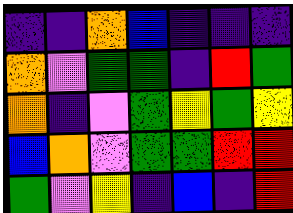[["indigo", "indigo", "orange", "blue", "indigo", "indigo", "indigo"], ["orange", "violet", "green", "green", "indigo", "red", "green"], ["orange", "indigo", "violet", "green", "yellow", "green", "yellow"], ["blue", "orange", "violet", "green", "green", "red", "red"], ["green", "violet", "yellow", "indigo", "blue", "indigo", "red"]]